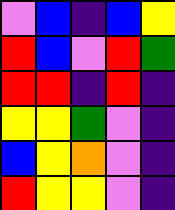[["violet", "blue", "indigo", "blue", "yellow"], ["red", "blue", "violet", "red", "green"], ["red", "red", "indigo", "red", "indigo"], ["yellow", "yellow", "green", "violet", "indigo"], ["blue", "yellow", "orange", "violet", "indigo"], ["red", "yellow", "yellow", "violet", "indigo"]]